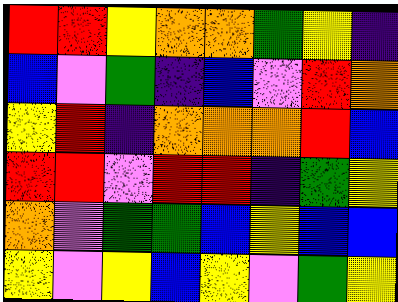[["red", "red", "yellow", "orange", "orange", "green", "yellow", "indigo"], ["blue", "violet", "green", "indigo", "blue", "violet", "red", "orange"], ["yellow", "red", "indigo", "orange", "orange", "orange", "red", "blue"], ["red", "red", "violet", "red", "red", "indigo", "green", "yellow"], ["orange", "violet", "green", "green", "blue", "yellow", "blue", "blue"], ["yellow", "violet", "yellow", "blue", "yellow", "violet", "green", "yellow"]]